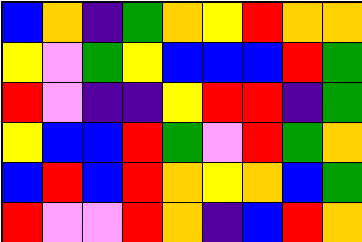[["blue", "orange", "indigo", "green", "orange", "yellow", "red", "orange", "orange"], ["yellow", "violet", "green", "yellow", "blue", "blue", "blue", "red", "green"], ["red", "violet", "indigo", "indigo", "yellow", "red", "red", "indigo", "green"], ["yellow", "blue", "blue", "red", "green", "violet", "red", "green", "orange"], ["blue", "red", "blue", "red", "orange", "yellow", "orange", "blue", "green"], ["red", "violet", "violet", "red", "orange", "indigo", "blue", "red", "orange"]]